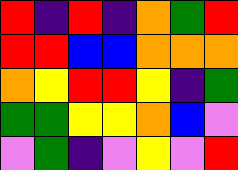[["red", "indigo", "red", "indigo", "orange", "green", "red"], ["red", "red", "blue", "blue", "orange", "orange", "orange"], ["orange", "yellow", "red", "red", "yellow", "indigo", "green"], ["green", "green", "yellow", "yellow", "orange", "blue", "violet"], ["violet", "green", "indigo", "violet", "yellow", "violet", "red"]]